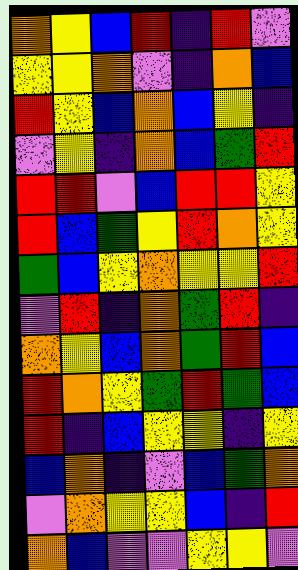[["orange", "yellow", "blue", "red", "indigo", "red", "violet"], ["yellow", "yellow", "orange", "violet", "indigo", "orange", "blue"], ["red", "yellow", "blue", "orange", "blue", "yellow", "indigo"], ["violet", "yellow", "indigo", "orange", "blue", "green", "red"], ["red", "red", "violet", "blue", "red", "red", "yellow"], ["red", "blue", "green", "yellow", "red", "orange", "yellow"], ["green", "blue", "yellow", "orange", "yellow", "yellow", "red"], ["violet", "red", "indigo", "orange", "green", "red", "indigo"], ["orange", "yellow", "blue", "orange", "green", "red", "blue"], ["red", "orange", "yellow", "green", "red", "green", "blue"], ["red", "indigo", "blue", "yellow", "yellow", "indigo", "yellow"], ["blue", "orange", "indigo", "violet", "blue", "green", "orange"], ["violet", "orange", "yellow", "yellow", "blue", "indigo", "red"], ["orange", "blue", "violet", "violet", "yellow", "yellow", "violet"]]